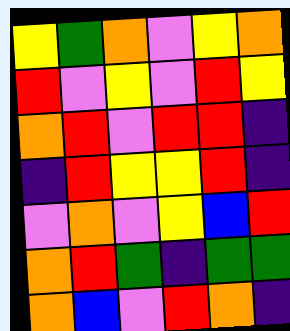[["yellow", "green", "orange", "violet", "yellow", "orange"], ["red", "violet", "yellow", "violet", "red", "yellow"], ["orange", "red", "violet", "red", "red", "indigo"], ["indigo", "red", "yellow", "yellow", "red", "indigo"], ["violet", "orange", "violet", "yellow", "blue", "red"], ["orange", "red", "green", "indigo", "green", "green"], ["orange", "blue", "violet", "red", "orange", "indigo"]]